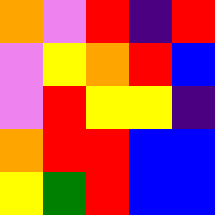[["orange", "violet", "red", "indigo", "red"], ["violet", "yellow", "orange", "red", "blue"], ["violet", "red", "yellow", "yellow", "indigo"], ["orange", "red", "red", "blue", "blue"], ["yellow", "green", "red", "blue", "blue"]]